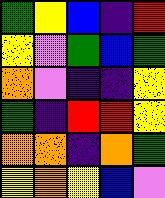[["green", "yellow", "blue", "indigo", "red"], ["yellow", "violet", "green", "blue", "green"], ["orange", "violet", "indigo", "indigo", "yellow"], ["green", "indigo", "red", "red", "yellow"], ["orange", "orange", "indigo", "orange", "green"], ["yellow", "orange", "yellow", "blue", "violet"]]